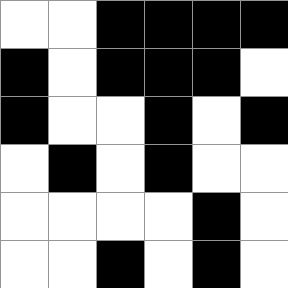[["white", "white", "black", "black", "black", "black"], ["black", "white", "black", "black", "black", "white"], ["black", "white", "white", "black", "white", "black"], ["white", "black", "white", "black", "white", "white"], ["white", "white", "white", "white", "black", "white"], ["white", "white", "black", "white", "black", "white"]]